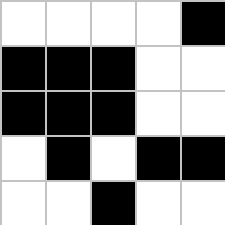[["white", "white", "white", "white", "black"], ["black", "black", "black", "white", "white"], ["black", "black", "black", "white", "white"], ["white", "black", "white", "black", "black"], ["white", "white", "black", "white", "white"]]